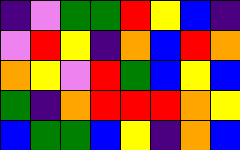[["indigo", "violet", "green", "green", "red", "yellow", "blue", "indigo"], ["violet", "red", "yellow", "indigo", "orange", "blue", "red", "orange"], ["orange", "yellow", "violet", "red", "green", "blue", "yellow", "blue"], ["green", "indigo", "orange", "red", "red", "red", "orange", "yellow"], ["blue", "green", "green", "blue", "yellow", "indigo", "orange", "blue"]]